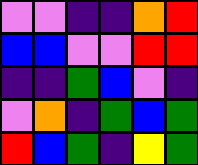[["violet", "violet", "indigo", "indigo", "orange", "red"], ["blue", "blue", "violet", "violet", "red", "red"], ["indigo", "indigo", "green", "blue", "violet", "indigo"], ["violet", "orange", "indigo", "green", "blue", "green"], ["red", "blue", "green", "indigo", "yellow", "green"]]